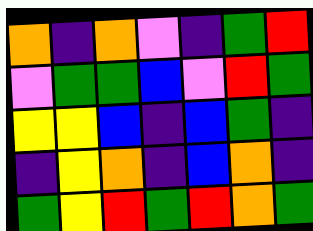[["orange", "indigo", "orange", "violet", "indigo", "green", "red"], ["violet", "green", "green", "blue", "violet", "red", "green"], ["yellow", "yellow", "blue", "indigo", "blue", "green", "indigo"], ["indigo", "yellow", "orange", "indigo", "blue", "orange", "indigo"], ["green", "yellow", "red", "green", "red", "orange", "green"]]